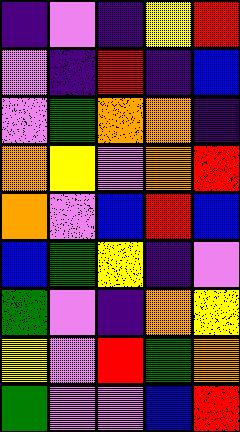[["indigo", "violet", "indigo", "yellow", "red"], ["violet", "indigo", "red", "indigo", "blue"], ["violet", "green", "orange", "orange", "indigo"], ["orange", "yellow", "violet", "orange", "red"], ["orange", "violet", "blue", "red", "blue"], ["blue", "green", "yellow", "indigo", "violet"], ["green", "violet", "indigo", "orange", "yellow"], ["yellow", "violet", "red", "green", "orange"], ["green", "violet", "violet", "blue", "red"]]